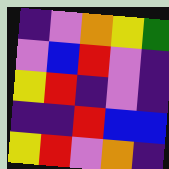[["indigo", "violet", "orange", "yellow", "green"], ["violet", "blue", "red", "violet", "indigo"], ["yellow", "red", "indigo", "violet", "indigo"], ["indigo", "indigo", "red", "blue", "blue"], ["yellow", "red", "violet", "orange", "indigo"]]